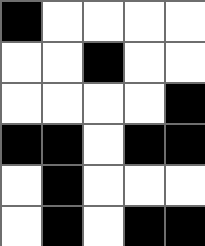[["black", "white", "white", "white", "white"], ["white", "white", "black", "white", "white"], ["white", "white", "white", "white", "black"], ["black", "black", "white", "black", "black"], ["white", "black", "white", "white", "white"], ["white", "black", "white", "black", "black"]]